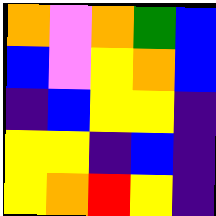[["orange", "violet", "orange", "green", "blue"], ["blue", "violet", "yellow", "orange", "blue"], ["indigo", "blue", "yellow", "yellow", "indigo"], ["yellow", "yellow", "indigo", "blue", "indigo"], ["yellow", "orange", "red", "yellow", "indigo"]]